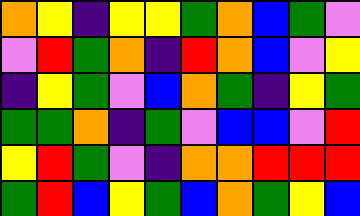[["orange", "yellow", "indigo", "yellow", "yellow", "green", "orange", "blue", "green", "violet"], ["violet", "red", "green", "orange", "indigo", "red", "orange", "blue", "violet", "yellow"], ["indigo", "yellow", "green", "violet", "blue", "orange", "green", "indigo", "yellow", "green"], ["green", "green", "orange", "indigo", "green", "violet", "blue", "blue", "violet", "red"], ["yellow", "red", "green", "violet", "indigo", "orange", "orange", "red", "red", "red"], ["green", "red", "blue", "yellow", "green", "blue", "orange", "green", "yellow", "blue"]]